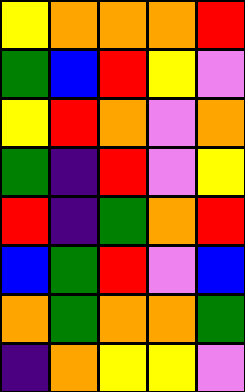[["yellow", "orange", "orange", "orange", "red"], ["green", "blue", "red", "yellow", "violet"], ["yellow", "red", "orange", "violet", "orange"], ["green", "indigo", "red", "violet", "yellow"], ["red", "indigo", "green", "orange", "red"], ["blue", "green", "red", "violet", "blue"], ["orange", "green", "orange", "orange", "green"], ["indigo", "orange", "yellow", "yellow", "violet"]]